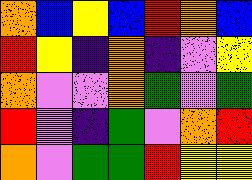[["orange", "blue", "yellow", "blue", "red", "orange", "blue"], ["red", "yellow", "indigo", "orange", "indigo", "violet", "yellow"], ["orange", "violet", "violet", "orange", "green", "violet", "green"], ["red", "violet", "indigo", "green", "violet", "orange", "red"], ["orange", "violet", "green", "green", "red", "yellow", "yellow"]]